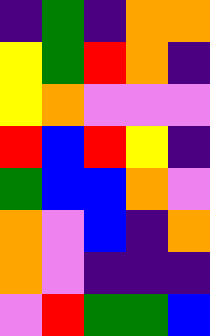[["indigo", "green", "indigo", "orange", "orange"], ["yellow", "green", "red", "orange", "indigo"], ["yellow", "orange", "violet", "violet", "violet"], ["red", "blue", "red", "yellow", "indigo"], ["green", "blue", "blue", "orange", "violet"], ["orange", "violet", "blue", "indigo", "orange"], ["orange", "violet", "indigo", "indigo", "indigo"], ["violet", "red", "green", "green", "blue"]]